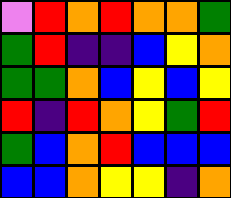[["violet", "red", "orange", "red", "orange", "orange", "green"], ["green", "red", "indigo", "indigo", "blue", "yellow", "orange"], ["green", "green", "orange", "blue", "yellow", "blue", "yellow"], ["red", "indigo", "red", "orange", "yellow", "green", "red"], ["green", "blue", "orange", "red", "blue", "blue", "blue"], ["blue", "blue", "orange", "yellow", "yellow", "indigo", "orange"]]